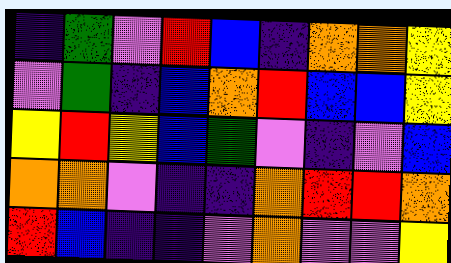[["indigo", "green", "violet", "red", "blue", "indigo", "orange", "orange", "yellow"], ["violet", "green", "indigo", "blue", "orange", "red", "blue", "blue", "yellow"], ["yellow", "red", "yellow", "blue", "green", "violet", "indigo", "violet", "blue"], ["orange", "orange", "violet", "indigo", "indigo", "orange", "red", "red", "orange"], ["red", "blue", "indigo", "indigo", "violet", "orange", "violet", "violet", "yellow"]]